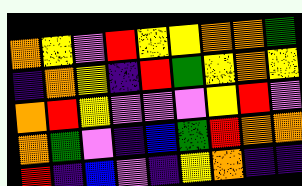[["orange", "yellow", "violet", "red", "yellow", "yellow", "orange", "orange", "green"], ["indigo", "orange", "yellow", "indigo", "red", "green", "yellow", "orange", "yellow"], ["orange", "red", "yellow", "violet", "violet", "violet", "yellow", "red", "violet"], ["orange", "green", "violet", "indigo", "blue", "green", "red", "orange", "orange"], ["red", "indigo", "blue", "violet", "indigo", "yellow", "orange", "indigo", "indigo"]]